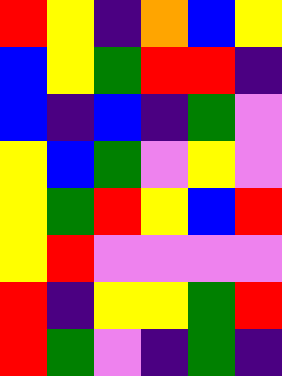[["red", "yellow", "indigo", "orange", "blue", "yellow"], ["blue", "yellow", "green", "red", "red", "indigo"], ["blue", "indigo", "blue", "indigo", "green", "violet"], ["yellow", "blue", "green", "violet", "yellow", "violet"], ["yellow", "green", "red", "yellow", "blue", "red"], ["yellow", "red", "violet", "violet", "violet", "violet"], ["red", "indigo", "yellow", "yellow", "green", "red"], ["red", "green", "violet", "indigo", "green", "indigo"]]